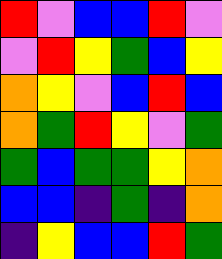[["red", "violet", "blue", "blue", "red", "violet"], ["violet", "red", "yellow", "green", "blue", "yellow"], ["orange", "yellow", "violet", "blue", "red", "blue"], ["orange", "green", "red", "yellow", "violet", "green"], ["green", "blue", "green", "green", "yellow", "orange"], ["blue", "blue", "indigo", "green", "indigo", "orange"], ["indigo", "yellow", "blue", "blue", "red", "green"]]